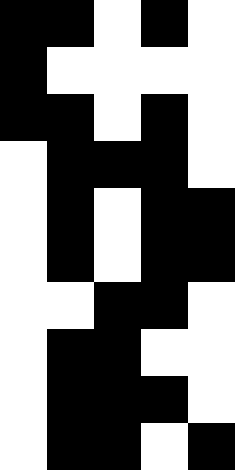[["black", "black", "white", "black", "white"], ["black", "white", "white", "white", "white"], ["black", "black", "white", "black", "white"], ["white", "black", "black", "black", "white"], ["white", "black", "white", "black", "black"], ["white", "black", "white", "black", "black"], ["white", "white", "black", "black", "white"], ["white", "black", "black", "white", "white"], ["white", "black", "black", "black", "white"], ["white", "black", "black", "white", "black"]]